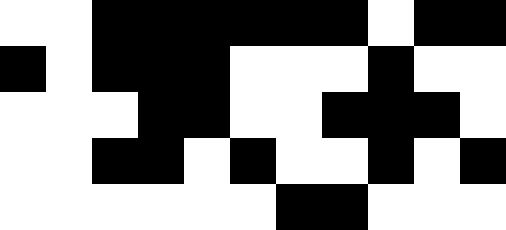[["white", "white", "black", "black", "black", "black", "black", "black", "white", "black", "black"], ["black", "white", "black", "black", "black", "white", "white", "white", "black", "white", "white"], ["white", "white", "white", "black", "black", "white", "white", "black", "black", "black", "white"], ["white", "white", "black", "black", "white", "black", "white", "white", "black", "white", "black"], ["white", "white", "white", "white", "white", "white", "black", "black", "white", "white", "white"]]